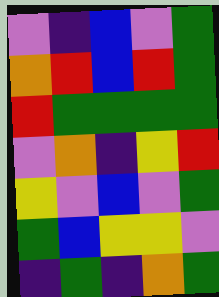[["violet", "indigo", "blue", "violet", "green"], ["orange", "red", "blue", "red", "green"], ["red", "green", "green", "green", "green"], ["violet", "orange", "indigo", "yellow", "red"], ["yellow", "violet", "blue", "violet", "green"], ["green", "blue", "yellow", "yellow", "violet"], ["indigo", "green", "indigo", "orange", "green"]]